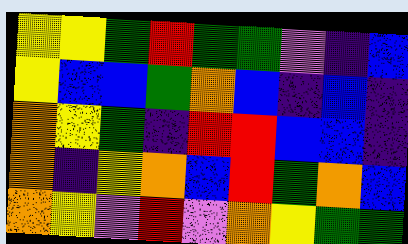[["yellow", "yellow", "green", "red", "green", "green", "violet", "indigo", "blue"], ["yellow", "blue", "blue", "green", "orange", "blue", "indigo", "blue", "indigo"], ["orange", "yellow", "green", "indigo", "red", "red", "blue", "blue", "indigo"], ["orange", "indigo", "yellow", "orange", "blue", "red", "green", "orange", "blue"], ["orange", "yellow", "violet", "red", "violet", "orange", "yellow", "green", "green"]]